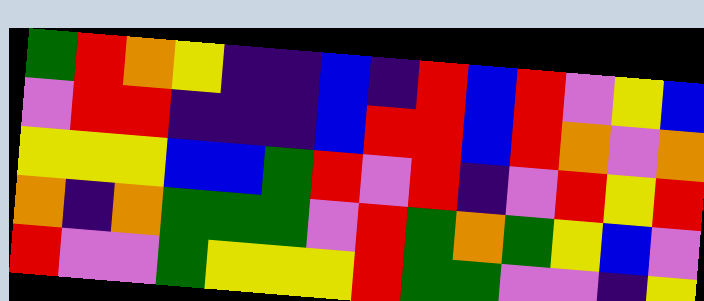[["green", "red", "orange", "yellow", "indigo", "indigo", "blue", "indigo", "red", "blue", "red", "violet", "yellow", "blue"], ["violet", "red", "red", "indigo", "indigo", "indigo", "blue", "red", "red", "blue", "red", "orange", "violet", "orange"], ["yellow", "yellow", "yellow", "blue", "blue", "green", "red", "violet", "red", "indigo", "violet", "red", "yellow", "red"], ["orange", "indigo", "orange", "green", "green", "green", "violet", "red", "green", "orange", "green", "yellow", "blue", "violet"], ["red", "violet", "violet", "green", "yellow", "yellow", "yellow", "red", "green", "green", "violet", "violet", "indigo", "yellow"]]